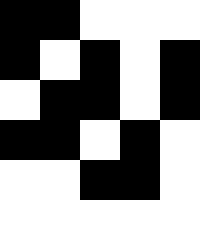[["black", "black", "white", "white", "white"], ["black", "white", "black", "white", "black"], ["white", "black", "black", "white", "black"], ["black", "black", "white", "black", "white"], ["white", "white", "black", "black", "white"], ["white", "white", "white", "white", "white"]]